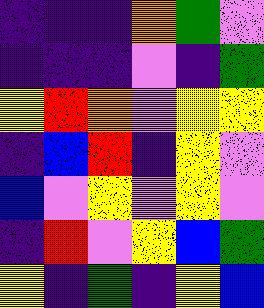[["indigo", "indigo", "indigo", "orange", "green", "violet"], ["indigo", "indigo", "indigo", "violet", "indigo", "green"], ["yellow", "red", "orange", "violet", "yellow", "yellow"], ["indigo", "blue", "red", "indigo", "yellow", "violet"], ["blue", "violet", "yellow", "violet", "yellow", "violet"], ["indigo", "red", "violet", "yellow", "blue", "green"], ["yellow", "indigo", "green", "indigo", "yellow", "blue"]]